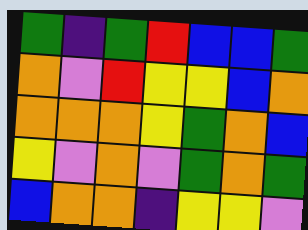[["green", "indigo", "green", "red", "blue", "blue", "green"], ["orange", "violet", "red", "yellow", "yellow", "blue", "orange"], ["orange", "orange", "orange", "yellow", "green", "orange", "blue"], ["yellow", "violet", "orange", "violet", "green", "orange", "green"], ["blue", "orange", "orange", "indigo", "yellow", "yellow", "violet"]]